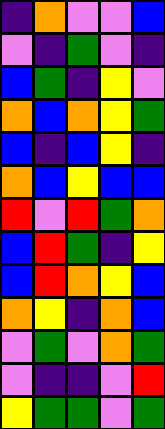[["indigo", "orange", "violet", "violet", "blue"], ["violet", "indigo", "green", "violet", "indigo"], ["blue", "green", "indigo", "yellow", "violet"], ["orange", "blue", "orange", "yellow", "green"], ["blue", "indigo", "blue", "yellow", "indigo"], ["orange", "blue", "yellow", "blue", "blue"], ["red", "violet", "red", "green", "orange"], ["blue", "red", "green", "indigo", "yellow"], ["blue", "red", "orange", "yellow", "blue"], ["orange", "yellow", "indigo", "orange", "blue"], ["violet", "green", "violet", "orange", "green"], ["violet", "indigo", "indigo", "violet", "red"], ["yellow", "green", "green", "violet", "green"]]